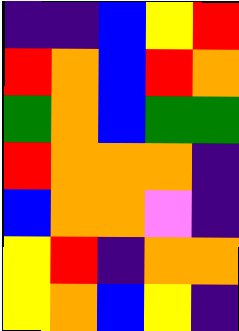[["indigo", "indigo", "blue", "yellow", "red"], ["red", "orange", "blue", "red", "orange"], ["green", "orange", "blue", "green", "green"], ["red", "orange", "orange", "orange", "indigo"], ["blue", "orange", "orange", "violet", "indigo"], ["yellow", "red", "indigo", "orange", "orange"], ["yellow", "orange", "blue", "yellow", "indigo"]]